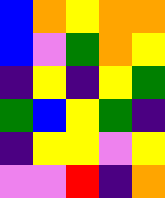[["blue", "orange", "yellow", "orange", "orange"], ["blue", "violet", "green", "orange", "yellow"], ["indigo", "yellow", "indigo", "yellow", "green"], ["green", "blue", "yellow", "green", "indigo"], ["indigo", "yellow", "yellow", "violet", "yellow"], ["violet", "violet", "red", "indigo", "orange"]]